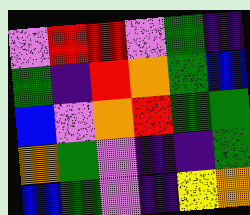[["violet", "red", "red", "violet", "green", "indigo"], ["green", "indigo", "red", "orange", "green", "blue"], ["blue", "violet", "orange", "red", "green", "green"], ["orange", "green", "violet", "indigo", "indigo", "green"], ["blue", "green", "violet", "indigo", "yellow", "orange"]]